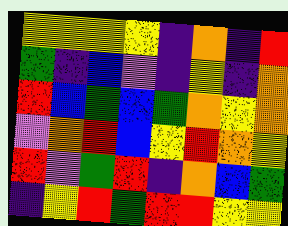[["yellow", "yellow", "yellow", "yellow", "indigo", "orange", "indigo", "red"], ["green", "indigo", "blue", "violet", "indigo", "yellow", "indigo", "orange"], ["red", "blue", "green", "blue", "green", "orange", "yellow", "orange"], ["violet", "orange", "red", "blue", "yellow", "red", "orange", "yellow"], ["red", "violet", "green", "red", "indigo", "orange", "blue", "green"], ["indigo", "yellow", "red", "green", "red", "red", "yellow", "yellow"]]